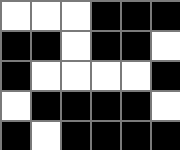[["white", "white", "white", "black", "black", "black"], ["black", "black", "white", "black", "black", "white"], ["black", "white", "white", "white", "white", "black"], ["white", "black", "black", "black", "black", "white"], ["black", "white", "black", "black", "black", "black"]]